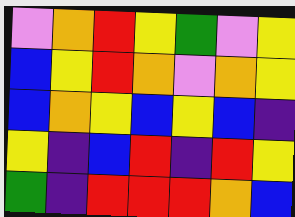[["violet", "orange", "red", "yellow", "green", "violet", "yellow"], ["blue", "yellow", "red", "orange", "violet", "orange", "yellow"], ["blue", "orange", "yellow", "blue", "yellow", "blue", "indigo"], ["yellow", "indigo", "blue", "red", "indigo", "red", "yellow"], ["green", "indigo", "red", "red", "red", "orange", "blue"]]